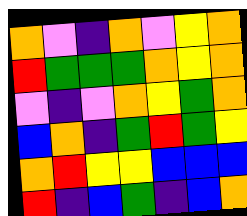[["orange", "violet", "indigo", "orange", "violet", "yellow", "orange"], ["red", "green", "green", "green", "orange", "yellow", "orange"], ["violet", "indigo", "violet", "orange", "yellow", "green", "orange"], ["blue", "orange", "indigo", "green", "red", "green", "yellow"], ["orange", "red", "yellow", "yellow", "blue", "blue", "blue"], ["red", "indigo", "blue", "green", "indigo", "blue", "orange"]]